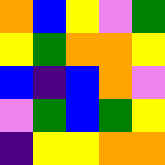[["orange", "blue", "yellow", "violet", "green"], ["yellow", "green", "orange", "orange", "yellow"], ["blue", "indigo", "blue", "orange", "violet"], ["violet", "green", "blue", "green", "yellow"], ["indigo", "yellow", "yellow", "orange", "orange"]]